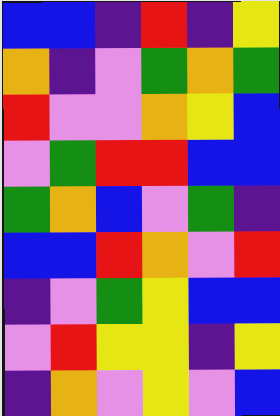[["blue", "blue", "indigo", "red", "indigo", "yellow"], ["orange", "indigo", "violet", "green", "orange", "green"], ["red", "violet", "violet", "orange", "yellow", "blue"], ["violet", "green", "red", "red", "blue", "blue"], ["green", "orange", "blue", "violet", "green", "indigo"], ["blue", "blue", "red", "orange", "violet", "red"], ["indigo", "violet", "green", "yellow", "blue", "blue"], ["violet", "red", "yellow", "yellow", "indigo", "yellow"], ["indigo", "orange", "violet", "yellow", "violet", "blue"]]